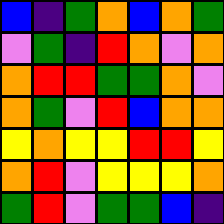[["blue", "indigo", "green", "orange", "blue", "orange", "green"], ["violet", "green", "indigo", "red", "orange", "violet", "orange"], ["orange", "red", "red", "green", "green", "orange", "violet"], ["orange", "green", "violet", "red", "blue", "orange", "orange"], ["yellow", "orange", "yellow", "yellow", "red", "red", "yellow"], ["orange", "red", "violet", "yellow", "yellow", "yellow", "orange"], ["green", "red", "violet", "green", "green", "blue", "indigo"]]